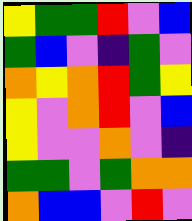[["yellow", "green", "green", "red", "violet", "blue"], ["green", "blue", "violet", "indigo", "green", "violet"], ["orange", "yellow", "orange", "red", "green", "yellow"], ["yellow", "violet", "orange", "red", "violet", "blue"], ["yellow", "violet", "violet", "orange", "violet", "indigo"], ["green", "green", "violet", "green", "orange", "orange"], ["orange", "blue", "blue", "violet", "red", "violet"]]